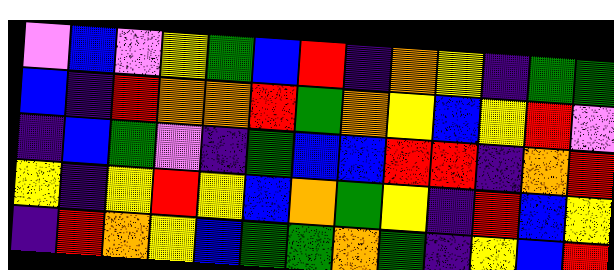[["violet", "blue", "violet", "yellow", "green", "blue", "red", "indigo", "orange", "yellow", "indigo", "green", "green"], ["blue", "indigo", "red", "orange", "orange", "red", "green", "orange", "yellow", "blue", "yellow", "red", "violet"], ["indigo", "blue", "green", "violet", "indigo", "green", "blue", "blue", "red", "red", "indigo", "orange", "red"], ["yellow", "indigo", "yellow", "red", "yellow", "blue", "orange", "green", "yellow", "indigo", "red", "blue", "yellow"], ["indigo", "red", "orange", "yellow", "blue", "green", "green", "orange", "green", "indigo", "yellow", "blue", "red"]]